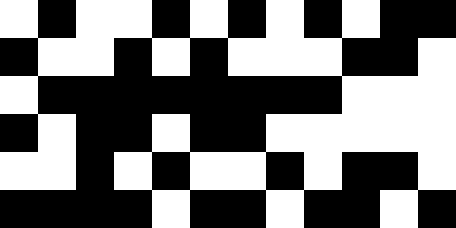[["white", "black", "white", "white", "black", "white", "black", "white", "black", "white", "black", "black"], ["black", "white", "white", "black", "white", "black", "white", "white", "white", "black", "black", "white"], ["white", "black", "black", "black", "black", "black", "black", "black", "black", "white", "white", "white"], ["black", "white", "black", "black", "white", "black", "black", "white", "white", "white", "white", "white"], ["white", "white", "black", "white", "black", "white", "white", "black", "white", "black", "black", "white"], ["black", "black", "black", "black", "white", "black", "black", "white", "black", "black", "white", "black"]]